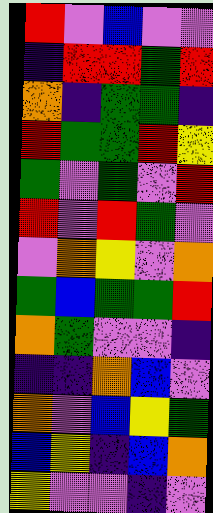[["red", "violet", "blue", "violet", "violet"], ["indigo", "red", "red", "green", "red"], ["orange", "indigo", "green", "green", "indigo"], ["red", "green", "green", "red", "yellow"], ["green", "violet", "green", "violet", "red"], ["red", "violet", "red", "green", "violet"], ["violet", "orange", "yellow", "violet", "orange"], ["green", "blue", "green", "green", "red"], ["orange", "green", "violet", "violet", "indigo"], ["indigo", "indigo", "orange", "blue", "violet"], ["orange", "violet", "blue", "yellow", "green"], ["blue", "yellow", "indigo", "blue", "orange"], ["yellow", "violet", "violet", "indigo", "violet"]]